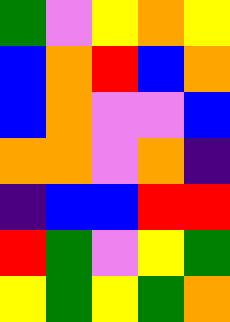[["green", "violet", "yellow", "orange", "yellow"], ["blue", "orange", "red", "blue", "orange"], ["blue", "orange", "violet", "violet", "blue"], ["orange", "orange", "violet", "orange", "indigo"], ["indigo", "blue", "blue", "red", "red"], ["red", "green", "violet", "yellow", "green"], ["yellow", "green", "yellow", "green", "orange"]]